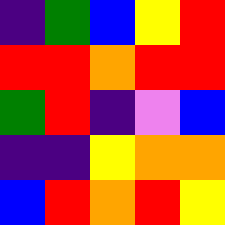[["indigo", "green", "blue", "yellow", "red"], ["red", "red", "orange", "red", "red"], ["green", "red", "indigo", "violet", "blue"], ["indigo", "indigo", "yellow", "orange", "orange"], ["blue", "red", "orange", "red", "yellow"]]